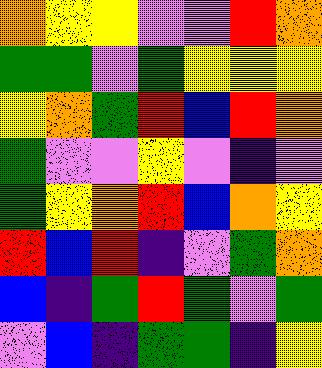[["orange", "yellow", "yellow", "violet", "violet", "red", "orange"], ["green", "green", "violet", "green", "yellow", "yellow", "yellow"], ["yellow", "orange", "green", "red", "blue", "red", "orange"], ["green", "violet", "violet", "yellow", "violet", "indigo", "violet"], ["green", "yellow", "orange", "red", "blue", "orange", "yellow"], ["red", "blue", "red", "indigo", "violet", "green", "orange"], ["blue", "indigo", "green", "red", "green", "violet", "green"], ["violet", "blue", "indigo", "green", "green", "indigo", "yellow"]]